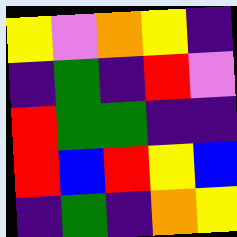[["yellow", "violet", "orange", "yellow", "indigo"], ["indigo", "green", "indigo", "red", "violet"], ["red", "green", "green", "indigo", "indigo"], ["red", "blue", "red", "yellow", "blue"], ["indigo", "green", "indigo", "orange", "yellow"]]